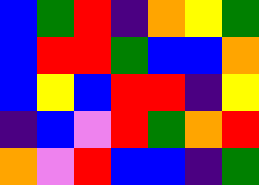[["blue", "green", "red", "indigo", "orange", "yellow", "green"], ["blue", "red", "red", "green", "blue", "blue", "orange"], ["blue", "yellow", "blue", "red", "red", "indigo", "yellow"], ["indigo", "blue", "violet", "red", "green", "orange", "red"], ["orange", "violet", "red", "blue", "blue", "indigo", "green"]]